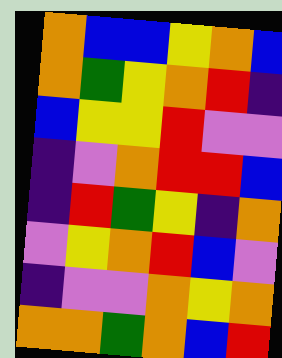[["orange", "blue", "blue", "yellow", "orange", "blue"], ["orange", "green", "yellow", "orange", "red", "indigo"], ["blue", "yellow", "yellow", "red", "violet", "violet"], ["indigo", "violet", "orange", "red", "red", "blue"], ["indigo", "red", "green", "yellow", "indigo", "orange"], ["violet", "yellow", "orange", "red", "blue", "violet"], ["indigo", "violet", "violet", "orange", "yellow", "orange"], ["orange", "orange", "green", "orange", "blue", "red"]]